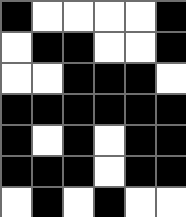[["black", "white", "white", "white", "white", "black"], ["white", "black", "black", "white", "white", "black"], ["white", "white", "black", "black", "black", "white"], ["black", "black", "black", "black", "black", "black"], ["black", "white", "black", "white", "black", "black"], ["black", "black", "black", "white", "black", "black"], ["white", "black", "white", "black", "white", "white"]]